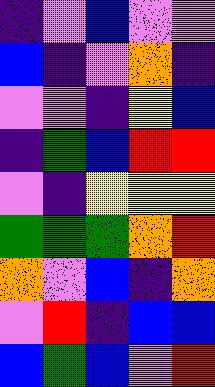[["indigo", "violet", "blue", "violet", "violet"], ["blue", "indigo", "violet", "orange", "indigo"], ["violet", "violet", "indigo", "yellow", "blue"], ["indigo", "green", "blue", "red", "red"], ["violet", "indigo", "yellow", "yellow", "yellow"], ["green", "green", "green", "orange", "red"], ["orange", "violet", "blue", "indigo", "orange"], ["violet", "red", "indigo", "blue", "blue"], ["blue", "green", "blue", "violet", "red"]]